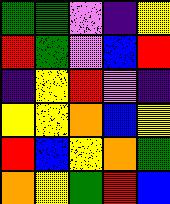[["green", "green", "violet", "indigo", "yellow"], ["red", "green", "violet", "blue", "red"], ["indigo", "yellow", "red", "violet", "indigo"], ["yellow", "yellow", "orange", "blue", "yellow"], ["red", "blue", "yellow", "orange", "green"], ["orange", "yellow", "green", "red", "blue"]]